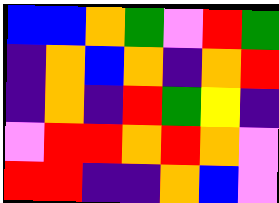[["blue", "blue", "orange", "green", "violet", "red", "green"], ["indigo", "orange", "blue", "orange", "indigo", "orange", "red"], ["indigo", "orange", "indigo", "red", "green", "yellow", "indigo"], ["violet", "red", "red", "orange", "red", "orange", "violet"], ["red", "red", "indigo", "indigo", "orange", "blue", "violet"]]